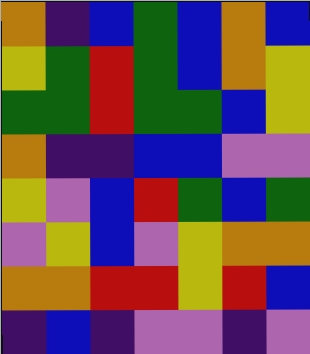[["orange", "indigo", "blue", "green", "blue", "orange", "blue"], ["yellow", "green", "red", "green", "blue", "orange", "yellow"], ["green", "green", "red", "green", "green", "blue", "yellow"], ["orange", "indigo", "indigo", "blue", "blue", "violet", "violet"], ["yellow", "violet", "blue", "red", "green", "blue", "green"], ["violet", "yellow", "blue", "violet", "yellow", "orange", "orange"], ["orange", "orange", "red", "red", "yellow", "red", "blue"], ["indigo", "blue", "indigo", "violet", "violet", "indigo", "violet"]]